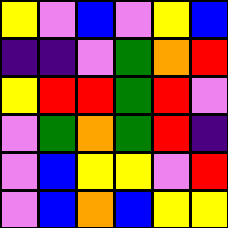[["yellow", "violet", "blue", "violet", "yellow", "blue"], ["indigo", "indigo", "violet", "green", "orange", "red"], ["yellow", "red", "red", "green", "red", "violet"], ["violet", "green", "orange", "green", "red", "indigo"], ["violet", "blue", "yellow", "yellow", "violet", "red"], ["violet", "blue", "orange", "blue", "yellow", "yellow"]]